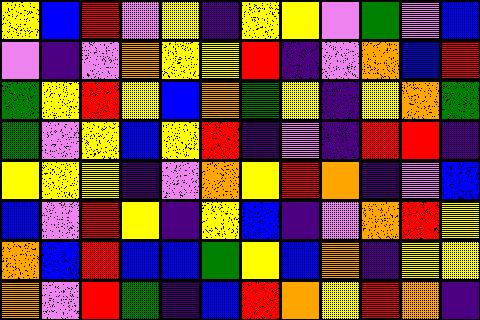[["yellow", "blue", "red", "violet", "yellow", "indigo", "yellow", "yellow", "violet", "green", "violet", "blue"], ["violet", "indigo", "violet", "orange", "yellow", "yellow", "red", "indigo", "violet", "orange", "blue", "red"], ["green", "yellow", "red", "yellow", "blue", "orange", "green", "yellow", "indigo", "yellow", "orange", "green"], ["green", "violet", "yellow", "blue", "yellow", "red", "indigo", "violet", "indigo", "red", "red", "indigo"], ["yellow", "yellow", "yellow", "indigo", "violet", "orange", "yellow", "red", "orange", "indigo", "violet", "blue"], ["blue", "violet", "red", "yellow", "indigo", "yellow", "blue", "indigo", "violet", "orange", "red", "yellow"], ["orange", "blue", "red", "blue", "blue", "green", "yellow", "blue", "orange", "indigo", "yellow", "yellow"], ["orange", "violet", "red", "green", "indigo", "blue", "red", "orange", "yellow", "red", "orange", "indigo"]]